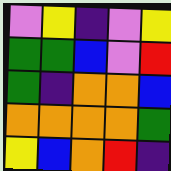[["violet", "yellow", "indigo", "violet", "yellow"], ["green", "green", "blue", "violet", "red"], ["green", "indigo", "orange", "orange", "blue"], ["orange", "orange", "orange", "orange", "green"], ["yellow", "blue", "orange", "red", "indigo"]]